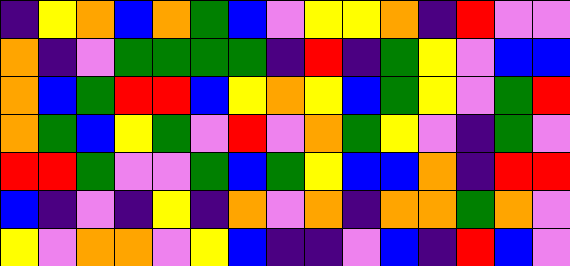[["indigo", "yellow", "orange", "blue", "orange", "green", "blue", "violet", "yellow", "yellow", "orange", "indigo", "red", "violet", "violet"], ["orange", "indigo", "violet", "green", "green", "green", "green", "indigo", "red", "indigo", "green", "yellow", "violet", "blue", "blue"], ["orange", "blue", "green", "red", "red", "blue", "yellow", "orange", "yellow", "blue", "green", "yellow", "violet", "green", "red"], ["orange", "green", "blue", "yellow", "green", "violet", "red", "violet", "orange", "green", "yellow", "violet", "indigo", "green", "violet"], ["red", "red", "green", "violet", "violet", "green", "blue", "green", "yellow", "blue", "blue", "orange", "indigo", "red", "red"], ["blue", "indigo", "violet", "indigo", "yellow", "indigo", "orange", "violet", "orange", "indigo", "orange", "orange", "green", "orange", "violet"], ["yellow", "violet", "orange", "orange", "violet", "yellow", "blue", "indigo", "indigo", "violet", "blue", "indigo", "red", "blue", "violet"]]